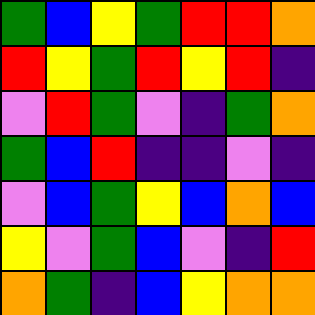[["green", "blue", "yellow", "green", "red", "red", "orange"], ["red", "yellow", "green", "red", "yellow", "red", "indigo"], ["violet", "red", "green", "violet", "indigo", "green", "orange"], ["green", "blue", "red", "indigo", "indigo", "violet", "indigo"], ["violet", "blue", "green", "yellow", "blue", "orange", "blue"], ["yellow", "violet", "green", "blue", "violet", "indigo", "red"], ["orange", "green", "indigo", "blue", "yellow", "orange", "orange"]]